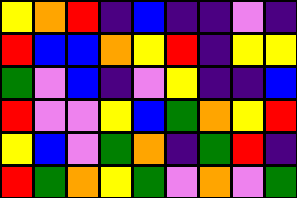[["yellow", "orange", "red", "indigo", "blue", "indigo", "indigo", "violet", "indigo"], ["red", "blue", "blue", "orange", "yellow", "red", "indigo", "yellow", "yellow"], ["green", "violet", "blue", "indigo", "violet", "yellow", "indigo", "indigo", "blue"], ["red", "violet", "violet", "yellow", "blue", "green", "orange", "yellow", "red"], ["yellow", "blue", "violet", "green", "orange", "indigo", "green", "red", "indigo"], ["red", "green", "orange", "yellow", "green", "violet", "orange", "violet", "green"]]